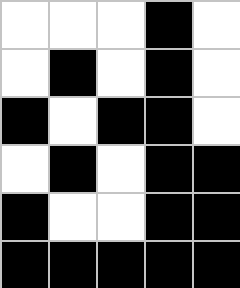[["white", "white", "white", "black", "white"], ["white", "black", "white", "black", "white"], ["black", "white", "black", "black", "white"], ["white", "black", "white", "black", "black"], ["black", "white", "white", "black", "black"], ["black", "black", "black", "black", "black"]]